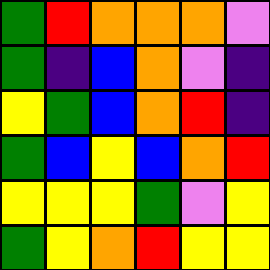[["green", "red", "orange", "orange", "orange", "violet"], ["green", "indigo", "blue", "orange", "violet", "indigo"], ["yellow", "green", "blue", "orange", "red", "indigo"], ["green", "blue", "yellow", "blue", "orange", "red"], ["yellow", "yellow", "yellow", "green", "violet", "yellow"], ["green", "yellow", "orange", "red", "yellow", "yellow"]]